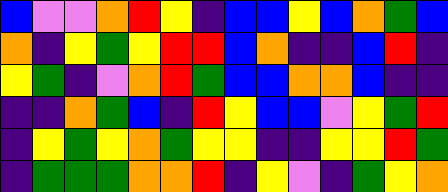[["blue", "violet", "violet", "orange", "red", "yellow", "indigo", "blue", "blue", "yellow", "blue", "orange", "green", "blue"], ["orange", "indigo", "yellow", "green", "yellow", "red", "red", "blue", "orange", "indigo", "indigo", "blue", "red", "indigo"], ["yellow", "green", "indigo", "violet", "orange", "red", "green", "blue", "blue", "orange", "orange", "blue", "indigo", "indigo"], ["indigo", "indigo", "orange", "green", "blue", "indigo", "red", "yellow", "blue", "blue", "violet", "yellow", "green", "red"], ["indigo", "yellow", "green", "yellow", "orange", "green", "yellow", "yellow", "indigo", "indigo", "yellow", "yellow", "red", "green"], ["indigo", "green", "green", "green", "orange", "orange", "red", "indigo", "yellow", "violet", "indigo", "green", "yellow", "orange"]]